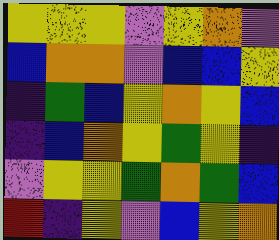[["yellow", "yellow", "yellow", "violet", "yellow", "orange", "violet"], ["blue", "orange", "orange", "violet", "blue", "blue", "yellow"], ["indigo", "green", "blue", "yellow", "orange", "yellow", "blue"], ["indigo", "blue", "orange", "yellow", "green", "yellow", "indigo"], ["violet", "yellow", "yellow", "green", "orange", "green", "blue"], ["red", "indigo", "yellow", "violet", "blue", "yellow", "orange"]]